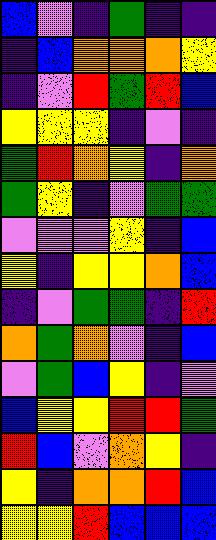[["blue", "violet", "indigo", "green", "indigo", "indigo"], ["indigo", "blue", "orange", "orange", "orange", "yellow"], ["indigo", "violet", "red", "green", "red", "blue"], ["yellow", "yellow", "yellow", "indigo", "violet", "indigo"], ["green", "red", "orange", "yellow", "indigo", "orange"], ["green", "yellow", "indigo", "violet", "green", "green"], ["violet", "violet", "violet", "yellow", "indigo", "blue"], ["yellow", "indigo", "yellow", "yellow", "orange", "blue"], ["indigo", "violet", "green", "green", "indigo", "red"], ["orange", "green", "orange", "violet", "indigo", "blue"], ["violet", "green", "blue", "yellow", "indigo", "violet"], ["blue", "yellow", "yellow", "red", "red", "green"], ["red", "blue", "violet", "orange", "yellow", "indigo"], ["yellow", "indigo", "orange", "orange", "red", "blue"], ["yellow", "yellow", "red", "blue", "blue", "blue"]]